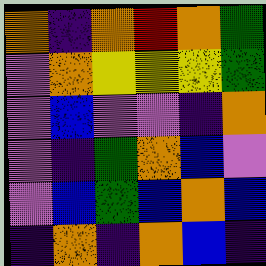[["orange", "indigo", "orange", "red", "orange", "green"], ["violet", "orange", "yellow", "yellow", "yellow", "green"], ["violet", "blue", "violet", "violet", "indigo", "orange"], ["violet", "indigo", "green", "orange", "blue", "violet"], ["violet", "blue", "green", "blue", "orange", "blue"], ["indigo", "orange", "indigo", "orange", "blue", "indigo"]]